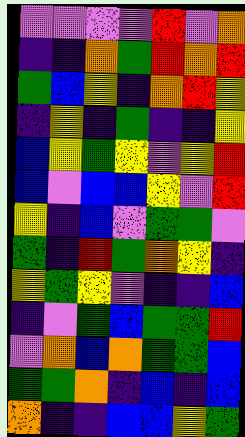[["violet", "violet", "violet", "violet", "red", "violet", "orange"], ["indigo", "indigo", "orange", "green", "red", "orange", "red"], ["green", "blue", "yellow", "indigo", "orange", "red", "yellow"], ["indigo", "yellow", "indigo", "green", "indigo", "indigo", "yellow"], ["blue", "yellow", "green", "yellow", "violet", "yellow", "red"], ["blue", "violet", "blue", "blue", "yellow", "violet", "red"], ["yellow", "indigo", "blue", "violet", "green", "green", "violet"], ["green", "indigo", "red", "green", "orange", "yellow", "indigo"], ["yellow", "green", "yellow", "violet", "indigo", "indigo", "blue"], ["indigo", "violet", "green", "blue", "green", "green", "red"], ["violet", "orange", "blue", "orange", "green", "green", "blue"], ["green", "green", "orange", "indigo", "blue", "indigo", "blue"], ["orange", "indigo", "indigo", "blue", "blue", "yellow", "green"]]